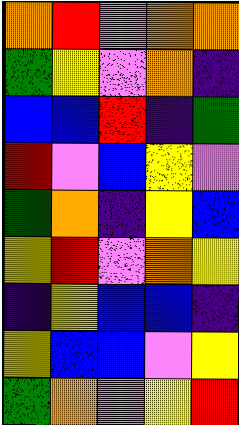[["orange", "red", "violet", "orange", "orange"], ["green", "yellow", "violet", "orange", "indigo"], ["blue", "blue", "red", "indigo", "green"], ["red", "violet", "blue", "yellow", "violet"], ["green", "orange", "indigo", "yellow", "blue"], ["yellow", "red", "violet", "orange", "yellow"], ["indigo", "yellow", "blue", "blue", "indigo"], ["yellow", "blue", "blue", "violet", "yellow"], ["green", "orange", "violet", "yellow", "red"]]